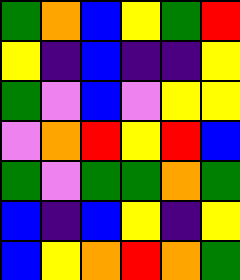[["green", "orange", "blue", "yellow", "green", "red"], ["yellow", "indigo", "blue", "indigo", "indigo", "yellow"], ["green", "violet", "blue", "violet", "yellow", "yellow"], ["violet", "orange", "red", "yellow", "red", "blue"], ["green", "violet", "green", "green", "orange", "green"], ["blue", "indigo", "blue", "yellow", "indigo", "yellow"], ["blue", "yellow", "orange", "red", "orange", "green"]]